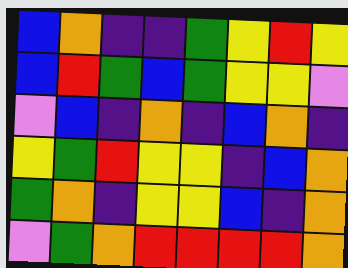[["blue", "orange", "indigo", "indigo", "green", "yellow", "red", "yellow"], ["blue", "red", "green", "blue", "green", "yellow", "yellow", "violet"], ["violet", "blue", "indigo", "orange", "indigo", "blue", "orange", "indigo"], ["yellow", "green", "red", "yellow", "yellow", "indigo", "blue", "orange"], ["green", "orange", "indigo", "yellow", "yellow", "blue", "indigo", "orange"], ["violet", "green", "orange", "red", "red", "red", "red", "orange"]]